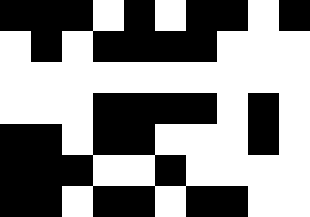[["black", "black", "black", "white", "black", "white", "black", "black", "white", "black"], ["white", "black", "white", "black", "black", "black", "black", "white", "white", "white"], ["white", "white", "white", "white", "white", "white", "white", "white", "white", "white"], ["white", "white", "white", "black", "black", "black", "black", "white", "black", "white"], ["black", "black", "white", "black", "black", "white", "white", "white", "black", "white"], ["black", "black", "black", "white", "white", "black", "white", "white", "white", "white"], ["black", "black", "white", "black", "black", "white", "black", "black", "white", "white"]]